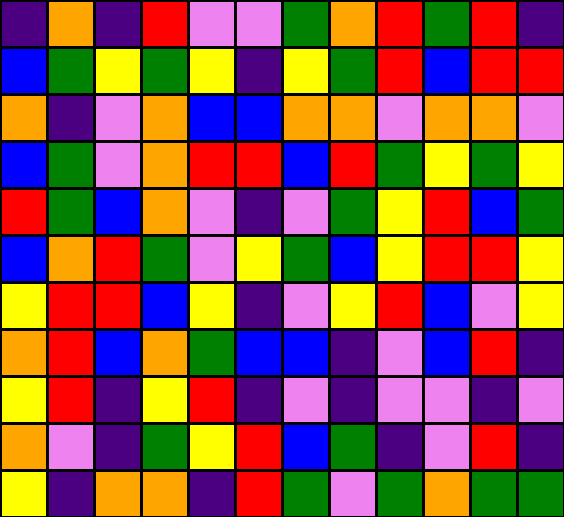[["indigo", "orange", "indigo", "red", "violet", "violet", "green", "orange", "red", "green", "red", "indigo"], ["blue", "green", "yellow", "green", "yellow", "indigo", "yellow", "green", "red", "blue", "red", "red"], ["orange", "indigo", "violet", "orange", "blue", "blue", "orange", "orange", "violet", "orange", "orange", "violet"], ["blue", "green", "violet", "orange", "red", "red", "blue", "red", "green", "yellow", "green", "yellow"], ["red", "green", "blue", "orange", "violet", "indigo", "violet", "green", "yellow", "red", "blue", "green"], ["blue", "orange", "red", "green", "violet", "yellow", "green", "blue", "yellow", "red", "red", "yellow"], ["yellow", "red", "red", "blue", "yellow", "indigo", "violet", "yellow", "red", "blue", "violet", "yellow"], ["orange", "red", "blue", "orange", "green", "blue", "blue", "indigo", "violet", "blue", "red", "indigo"], ["yellow", "red", "indigo", "yellow", "red", "indigo", "violet", "indigo", "violet", "violet", "indigo", "violet"], ["orange", "violet", "indigo", "green", "yellow", "red", "blue", "green", "indigo", "violet", "red", "indigo"], ["yellow", "indigo", "orange", "orange", "indigo", "red", "green", "violet", "green", "orange", "green", "green"]]